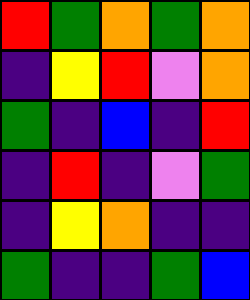[["red", "green", "orange", "green", "orange"], ["indigo", "yellow", "red", "violet", "orange"], ["green", "indigo", "blue", "indigo", "red"], ["indigo", "red", "indigo", "violet", "green"], ["indigo", "yellow", "orange", "indigo", "indigo"], ["green", "indigo", "indigo", "green", "blue"]]